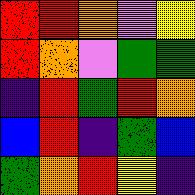[["red", "red", "orange", "violet", "yellow"], ["red", "orange", "violet", "green", "green"], ["indigo", "red", "green", "red", "orange"], ["blue", "red", "indigo", "green", "blue"], ["green", "orange", "red", "yellow", "indigo"]]